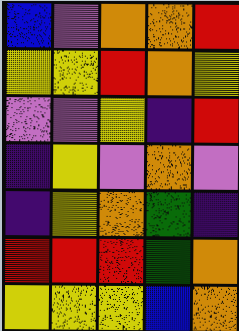[["blue", "violet", "orange", "orange", "red"], ["yellow", "yellow", "red", "orange", "yellow"], ["violet", "violet", "yellow", "indigo", "red"], ["indigo", "yellow", "violet", "orange", "violet"], ["indigo", "yellow", "orange", "green", "indigo"], ["red", "red", "red", "green", "orange"], ["yellow", "yellow", "yellow", "blue", "orange"]]